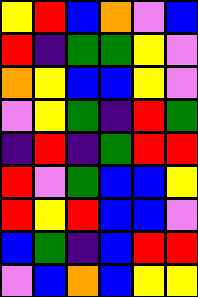[["yellow", "red", "blue", "orange", "violet", "blue"], ["red", "indigo", "green", "green", "yellow", "violet"], ["orange", "yellow", "blue", "blue", "yellow", "violet"], ["violet", "yellow", "green", "indigo", "red", "green"], ["indigo", "red", "indigo", "green", "red", "red"], ["red", "violet", "green", "blue", "blue", "yellow"], ["red", "yellow", "red", "blue", "blue", "violet"], ["blue", "green", "indigo", "blue", "red", "red"], ["violet", "blue", "orange", "blue", "yellow", "yellow"]]